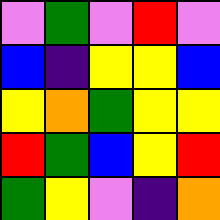[["violet", "green", "violet", "red", "violet"], ["blue", "indigo", "yellow", "yellow", "blue"], ["yellow", "orange", "green", "yellow", "yellow"], ["red", "green", "blue", "yellow", "red"], ["green", "yellow", "violet", "indigo", "orange"]]